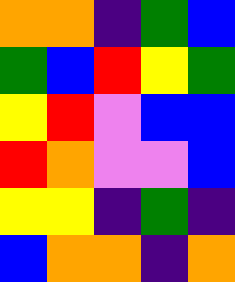[["orange", "orange", "indigo", "green", "blue"], ["green", "blue", "red", "yellow", "green"], ["yellow", "red", "violet", "blue", "blue"], ["red", "orange", "violet", "violet", "blue"], ["yellow", "yellow", "indigo", "green", "indigo"], ["blue", "orange", "orange", "indigo", "orange"]]